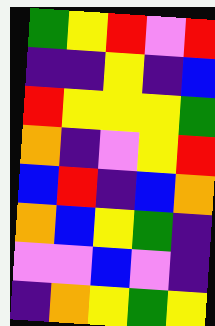[["green", "yellow", "red", "violet", "red"], ["indigo", "indigo", "yellow", "indigo", "blue"], ["red", "yellow", "yellow", "yellow", "green"], ["orange", "indigo", "violet", "yellow", "red"], ["blue", "red", "indigo", "blue", "orange"], ["orange", "blue", "yellow", "green", "indigo"], ["violet", "violet", "blue", "violet", "indigo"], ["indigo", "orange", "yellow", "green", "yellow"]]